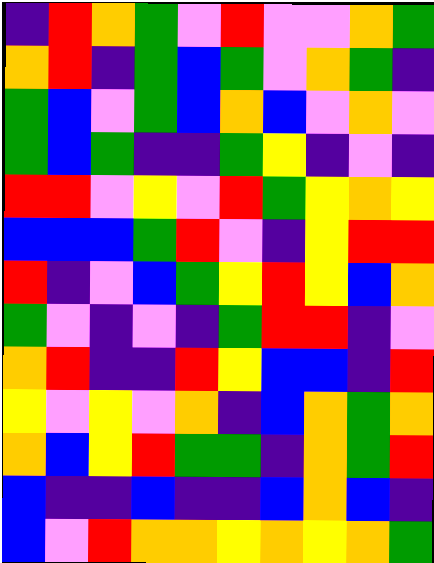[["indigo", "red", "orange", "green", "violet", "red", "violet", "violet", "orange", "green"], ["orange", "red", "indigo", "green", "blue", "green", "violet", "orange", "green", "indigo"], ["green", "blue", "violet", "green", "blue", "orange", "blue", "violet", "orange", "violet"], ["green", "blue", "green", "indigo", "indigo", "green", "yellow", "indigo", "violet", "indigo"], ["red", "red", "violet", "yellow", "violet", "red", "green", "yellow", "orange", "yellow"], ["blue", "blue", "blue", "green", "red", "violet", "indigo", "yellow", "red", "red"], ["red", "indigo", "violet", "blue", "green", "yellow", "red", "yellow", "blue", "orange"], ["green", "violet", "indigo", "violet", "indigo", "green", "red", "red", "indigo", "violet"], ["orange", "red", "indigo", "indigo", "red", "yellow", "blue", "blue", "indigo", "red"], ["yellow", "violet", "yellow", "violet", "orange", "indigo", "blue", "orange", "green", "orange"], ["orange", "blue", "yellow", "red", "green", "green", "indigo", "orange", "green", "red"], ["blue", "indigo", "indigo", "blue", "indigo", "indigo", "blue", "orange", "blue", "indigo"], ["blue", "violet", "red", "orange", "orange", "yellow", "orange", "yellow", "orange", "green"]]